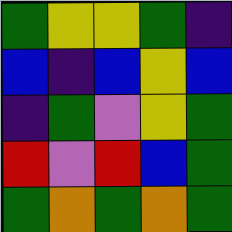[["green", "yellow", "yellow", "green", "indigo"], ["blue", "indigo", "blue", "yellow", "blue"], ["indigo", "green", "violet", "yellow", "green"], ["red", "violet", "red", "blue", "green"], ["green", "orange", "green", "orange", "green"]]